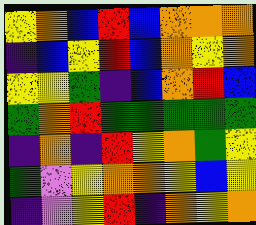[["yellow", "orange", "blue", "red", "blue", "orange", "orange", "orange"], ["indigo", "blue", "yellow", "red", "blue", "orange", "yellow", "orange"], ["yellow", "yellow", "green", "indigo", "blue", "orange", "red", "blue"], ["green", "orange", "red", "green", "green", "green", "green", "green"], ["indigo", "orange", "indigo", "red", "yellow", "orange", "green", "yellow"], ["green", "violet", "yellow", "orange", "orange", "yellow", "blue", "yellow"], ["indigo", "violet", "yellow", "red", "indigo", "orange", "yellow", "orange"]]